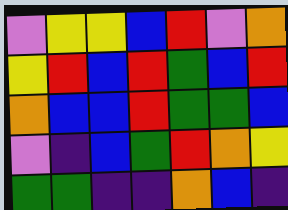[["violet", "yellow", "yellow", "blue", "red", "violet", "orange"], ["yellow", "red", "blue", "red", "green", "blue", "red"], ["orange", "blue", "blue", "red", "green", "green", "blue"], ["violet", "indigo", "blue", "green", "red", "orange", "yellow"], ["green", "green", "indigo", "indigo", "orange", "blue", "indigo"]]